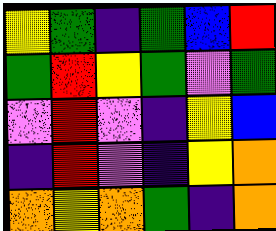[["yellow", "green", "indigo", "green", "blue", "red"], ["green", "red", "yellow", "green", "violet", "green"], ["violet", "red", "violet", "indigo", "yellow", "blue"], ["indigo", "red", "violet", "indigo", "yellow", "orange"], ["orange", "yellow", "orange", "green", "indigo", "orange"]]